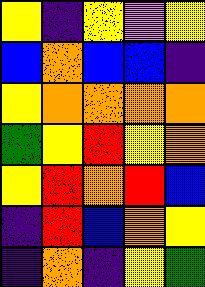[["yellow", "indigo", "yellow", "violet", "yellow"], ["blue", "orange", "blue", "blue", "indigo"], ["yellow", "orange", "orange", "orange", "orange"], ["green", "yellow", "red", "yellow", "orange"], ["yellow", "red", "orange", "red", "blue"], ["indigo", "red", "blue", "orange", "yellow"], ["indigo", "orange", "indigo", "yellow", "green"]]